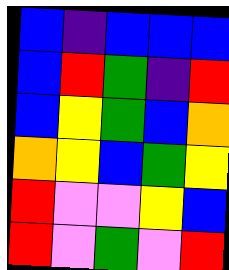[["blue", "indigo", "blue", "blue", "blue"], ["blue", "red", "green", "indigo", "red"], ["blue", "yellow", "green", "blue", "orange"], ["orange", "yellow", "blue", "green", "yellow"], ["red", "violet", "violet", "yellow", "blue"], ["red", "violet", "green", "violet", "red"]]